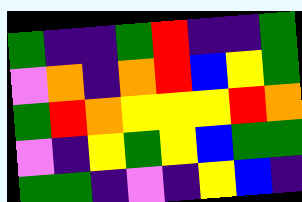[["green", "indigo", "indigo", "green", "red", "indigo", "indigo", "green"], ["violet", "orange", "indigo", "orange", "red", "blue", "yellow", "green"], ["green", "red", "orange", "yellow", "yellow", "yellow", "red", "orange"], ["violet", "indigo", "yellow", "green", "yellow", "blue", "green", "green"], ["green", "green", "indigo", "violet", "indigo", "yellow", "blue", "indigo"]]